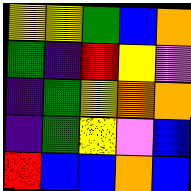[["yellow", "yellow", "green", "blue", "orange"], ["green", "indigo", "red", "yellow", "violet"], ["indigo", "green", "yellow", "orange", "orange"], ["indigo", "green", "yellow", "violet", "blue"], ["red", "blue", "blue", "orange", "blue"]]